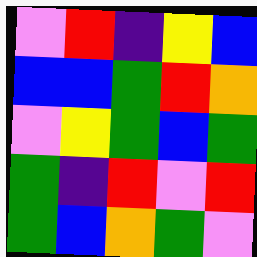[["violet", "red", "indigo", "yellow", "blue"], ["blue", "blue", "green", "red", "orange"], ["violet", "yellow", "green", "blue", "green"], ["green", "indigo", "red", "violet", "red"], ["green", "blue", "orange", "green", "violet"]]